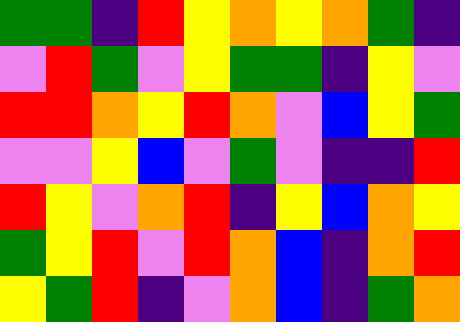[["green", "green", "indigo", "red", "yellow", "orange", "yellow", "orange", "green", "indigo"], ["violet", "red", "green", "violet", "yellow", "green", "green", "indigo", "yellow", "violet"], ["red", "red", "orange", "yellow", "red", "orange", "violet", "blue", "yellow", "green"], ["violet", "violet", "yellow", "blue", "violet", "green", "violet", "indigo", "indigo", "red"], ["red", "yellow", "violet", "orange", "red", "indigo", "yellow", "blue", "orange", "yellow"], ["green", "yellow", "red", "violet", "red", "orange", "blue", "indigo", "orange", "red"], ["yellow", "green", "red", "indigo", "violet", "orange", "blue", "indigo", "green", "orange"]]